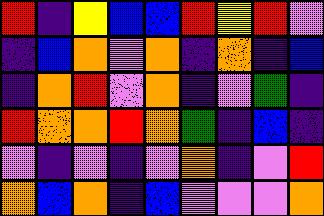[["red", "indigo", "yellow", "blue", "blue", "red", "yellow", "red", "violet"], ["indigo", "blue", "orange", "violet", "orange", "indigo", "orange", "indigo", "blue"], ["indigo", "orange", "red", "violet", "orange", "indigo", "violet", "green", "indigo"], ["red", "orange", "orange", "red", "orange", "green", "indigo", "blue", "indigo"], ["violet", "indigo", "violet", "indigo", "violet", "orange", "indigo", "violet", "red"], ["orange", "blue", "orange", "indigo", "blue", "violet", "violet", "violet", "orange"]]